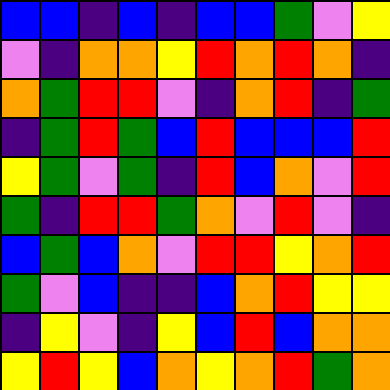[["blue", "blue", "indigo", "blue", "indigo", "blue", "blue", "green", "violet", "yellow"], ["violet", "indigo", "orange", "orange", "yellow", "red", "orange", "red", "orange", "indigo"], ["orange", "green", "red", "red", "violet", "indigo", "orange", "red", "indigo", "green"], ["indigo", "green", "red", "green", "blue", "red", "blue", "blue", "blue", "red"], ["yellow", "green", "violet", "green", "indigo", "red", "blue", "orange", "violet", "red"], ["green", "indigo", "red", "red", "green", "orange", "violet", "red", "violet", "indigo"], ["blue", "green", "blue", "orange", "violet", "red", "red", "yellow", "orange", "red"], ["green", "violet", "blue", "indigo", "indigo", "blue", "orange", "red", "yellow", "yellow"], ["indigo", "yellow", "violet", "indigo", "yellow", "blue", "red", "blue", "orange", "orange"], ["yellow", "red", "yellow", "blue", "orange", "yellow", "orange", "red", "green", "orange"]]